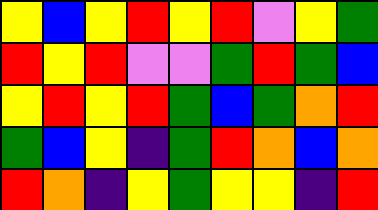[["yellow", "blue", "yellow", "red", "yellow", "red", "violet", "yellow", "green"], ["red", "yellow", "red", "violet", "violet", "green", "red", "green", "blue"], ["yellow", "red", "yellow", "red", "green", "blue", "green", "orange", "red"], ["green", "blue", "yellow", "indigo", "green", "red", "orange", "blue", "orange"], ["red", "orange", "indigo", "yellow", "green", "yellow", "yellow", "indigo", "red"]]